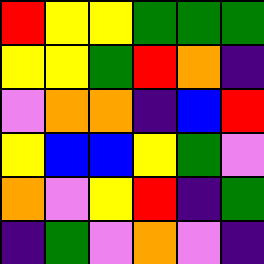[["red", "yellow", "yellow", "green", "green", "green"], ["yellow", "yellow", "green", "red", "orange", "indigo"], ["violet", "orange", "orange", "indigo", "blue", "red"], ["yellow", "blue", "blue", "yellow", "green", "violet"], ["orange", "violet", "yellow", "red", "indigo", "green"], ["indigo", "green", "violet", "orange", "violet", "indigo"]]